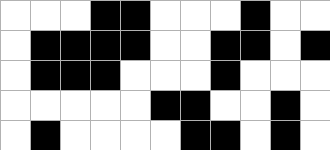[["white", "white", "white", "black", "black", "white", "white", "white", "black", "white", "white"], ["white", "black", "black", "black", "black", "white", "white", "black", "black", "white", "black"], ["white", "black", "black", "black", "white", "white", "white", "black", "white", "white", "white"], ["white", "white", "white", "white", "white", "black", "black", "white", "white", "black", "white"], ["white", "black", "white", "white", "white", "white", "black", "black", "white", "black", "white"]]